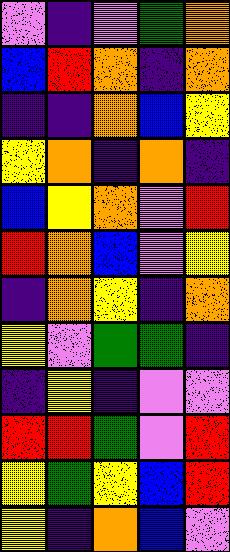[["violet", "indigo", "violet", "green", "orange"], ["blue", "red", "orange", "indigo", "orange"], ["indigo", "indigo", "orange", "blue", "yellow"], ["yellow", "orange", "indigo", "orange", "indigo"], ["blue", "yellow", "orange", "violet", "red"], ["red", "orange", "blue", "violet", "yellow"], ["indigo", "orange", "yellow", "indigo", "orange"], ["yellow", "violet", "green", "green", "indigo"], ["indigo", "yellow", "indigo", "violet", "violet"], ["red", "red", "green", "violet", "red"], ["yellow", "green", "yellow", "blue", "red"], ["yellow", "indigo", "orange", "blue", "violet"]]